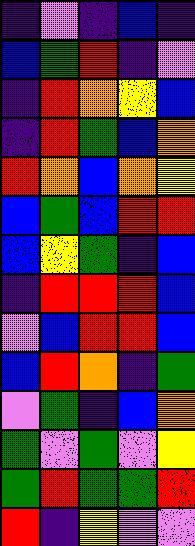[["indigo", "violet", "indigo", "blue", "indigo"], ["blue", "green", "red", "indigo", "violet"], ["indigo", "red", "orange", "yellow", "blue"], ["indigo", "red", "green", "blue", "orange"], ["red", "orange", "blue", "orange", "yellow"], ["blue", "green", "blue", "red", "red"], ["blue", "yellow", "green", "indigo", "blue"], ["indigo", "red", "red", "red", "blue"], ["violet", "blue", "red", "red", "blue"], ["blue", "red", "orange", "indigo", "green"], ["violet", "green", "indigo", "blue", "orange"], ["green", "violet", "green", "violet", "yellow"], ["green", "red", "green", "green", "red"], ["red", "indigo", "yellow", "violet", "violet"]]